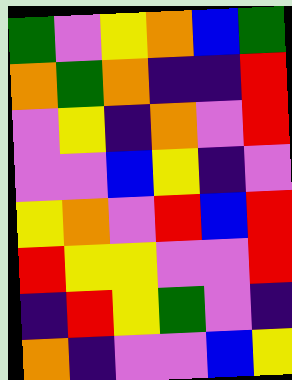[["green", "violet", "yellow", "orange", "blue", "green"], ["orange", "green", "orange", "indigo", "indigo", "red"], ["violet", "yellow", "indigo", "orange", "violet", "red"], ["violet", "violet", "blue", "yellow", "indigo", "violet"], ["yellow", "orange", "violet", "red", "blue", "red"], ["red", "yellow", "yellow", "violet", "violet", "red"], ["indigo", "red", "yellow", "green", "violet", "indigo"], ["orange", "indigo", "violet", "violet", "blue", "yellow"]]